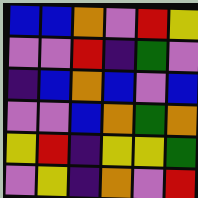[["blue", "blue", "orange", "violet", "red", "yellow"], ["violet", "violet", "red", "indigo", "green", "violet"], ["indigo", "blue", "orange", "blue", "violet", "blue"], ["violet", "violet", "blue", "orange", "green", "orange"], ["yellow", "red", "indigo", "yellow", "yellow", "green"], ["violet", "yellow", "indigo", "orange", "violet", "red"]]